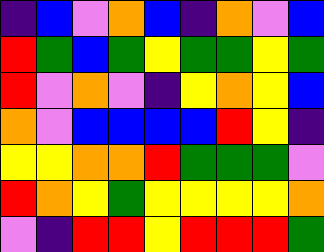[["indigo", "blue", "violet", "orange", "blue", "indigo", "orange", "violet", "blue"], ["red", "green", "blue", "green", "yellow", "green", "green", "yellow", "green"], ["red", "violet", "orange", "violet", "indigo", "yellow", "orange", "yellow", "blue"], ["orange", "violet", "blue", "blue", "blue", "blue", "red", "yellow", "indigo"], ["yellow", "yellow", "orange", "orange", "red", "green", "green", "green", "violet"], ["red", "orange", "yellow", "green", "yellow", "yellow", "yellow", "yellow", "orange"], ["violet", "indigo", "red", "red", "yellow", "red", "red", "red", "green"]]